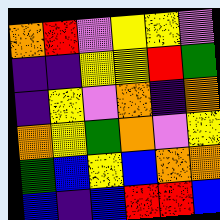[["orange", "red", "violet", "yellow", "yellow", "violet"], ["indigo", "indigo", "yellow", "yellow", "red", "green"], ["indigo", "yellow", "violet", "orange", "indigo", "orange"], ["orange", "yellow", "green", "orange", "violet", "yellow"], ["green", "blue", "yellow", "blue", "orange", "orange"], ["blue", "indigo", "blue", "red", "red", "blue"]]